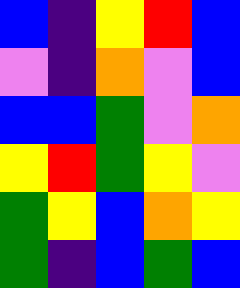[["blue", "indigo", "yellow", "red", "blue"], ["violet", "indigo", "orange", "violet", "blue"], ["blue", "blue", "green", "violet", "orange"], ["yellow", "red", "green", "yellow", "violet"], ["green", "yellow", "blue", "orange", "yellow"], ["green", "indigo", "blue", "green", "blue"]]